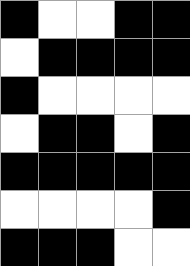[["black", "white", "white", "black", "black"], ["white", "black", "black", "black", "black"], ["black", "white", "white", "white", "white"], ["white", "black", "black", "white", "black"], ["black", "black", "black", "black", "black"], ["white", "white", "white", "white", "black"], ["black", "black", "black", "white", "white"]]